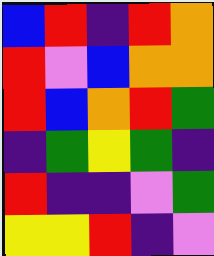[["blue", "red", "indigo", "red", "orange"], ["red", "violet", "blue", "orange", "orange"], ["red", "blue", "orange", "red", "green"], ["indigo", "green", "yellow", "green", "indigo"], ["red", "indigo", "indigo", "violet", "green"], ["yellow", "yellow", "red", "indigo", "violet"]]